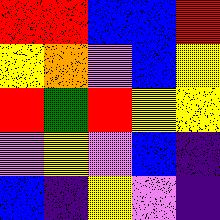[["red", "red", "blue", "blue", "red"], ["yellow", "orange", "violet", "blue", "yellow"], ["red", "green", "red", "yellow", "yellow"], ["violet", "yellow", "violet", "blue", "indigo"], ["blue", "indigo", "yellow", "violet", "indigo"]]